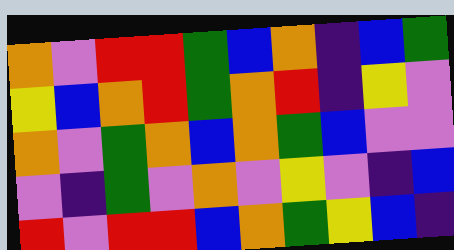[["orange", "violet", "red", "red", "green", "blue", "orange", "indigo", "blue", "green"], ["yellow", "blue", "orange", "red", "green", "orange", "red", "indigo", "yellow", "violet"], ["orange", "violet", "green", "orange", "blue", "orange", "green", "blue", "violet", "violet"], ["violet", "indigo", "green", "violet", "orange", "violet", "yellow", "violet", "indigo", "blue"], ["red", "violet", "red", "red", "blue", "orange", "green", "yellow", "blue", "indigo"]]